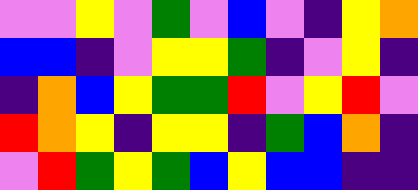[["violet", "violet", "yellow", "violet", "green", "violet", "blue", "violet", "indigo", "yellow", "orange"], ["blue", "blue", "indigo", "violet", "yellow", "yellow", "green", "indigo", "violet", "yellow", "indigo"], ["indigo", "orange", "blue", "yellow", "green", "green", "red", "violet", "yellow", "red", "violet"], ["red", "orange", "yellow", "indigo", "yellow", "yellow", "indigo", "green", "blue", "orange", "indigo"], ["violet", "red", "green", "yellow", "green", "blue", "yellow", "blue", "blue", "indigo", "indigo"]]